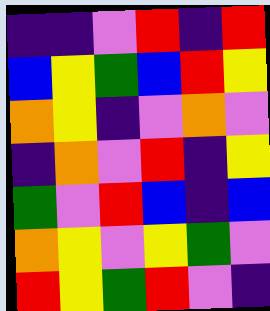[["indigo", "indigo", "violet", "red", "indigo", "red"], ["blue", "yellow", "green", "blue", "red", "yellow"], ["orange", "yellow", "indigo", "violet", "orange", "violet"], ["indigo", "orange", "violet", "red", "indigo", "yellow"], ["green", "violet", "red", "blue", "indigo", "blue"], ["orange", "yellow", "violet", "yellow", "green", "violet"], ["red", "yellow", "green", "red", "violet", "indigo"]]